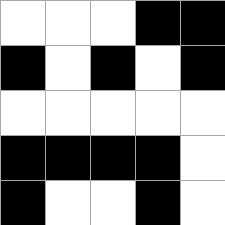[["white", "white", "white", "black", "black"], ["black", "white", "black", "white", "black"], ["white", "white", "white", "white", "white"], ["black", "black", "black", "black", "white"], ["black", "white", "white", "black", "white"]]